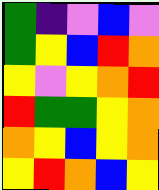[["green", "indigo", "violet", "blue", "violet"], ["green", "yellow", "blue", "red", "orange"], ["yellow", "violet", "yellow", "orange", "red"], ["red", "green", "green", "yellow", "orange"], ["orange", "yellow", "blue", "yellow", "orange"], ["yellow", "red", "orange", "blue", "yellow"]]